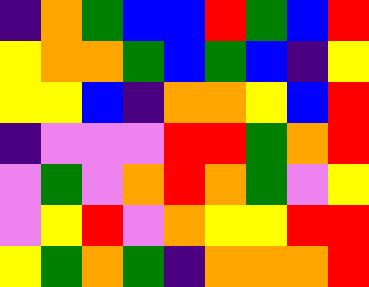[["indigo", "orange", "green", "blue", "blue", "red", "green", "blue", "red"], ["yellow", "orange", "orange", "green", "blue", "green", "blue", "indigo", "yellow"], ["yellow", "yellow", "blue", "indigo", "orange", "orange", "yellow", "blue", "red"], ["indigo", "violet", "violet", "violet", "red", "red", "green", "orange", "red"], ["violet", "green", "violet", "orange", "red", "orange", "green", "violet", "yellow"], ["violet", "yellow", "red", "violet", "orange", "yellow", "yellow", "red", "red"], ["yellow", "green", "orange", "green", "indigo", "orange", "orange", "orange", "red"]]